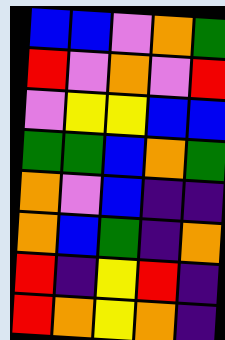[["blue", "blue", "violet", "orange", "green"], ["red", "violet", "orange", "violet", "red"], ["violet", "yellow", "yellow", "blue", "blue"], ["green", "green", "blue", "orange", "green"], ["orange", "violet", "blue", "indigo", "indigo"], ["orange", "blue", "green", "indigo", "orange"], ["red", "indigo", "yellow", "red", "indigo"], ["red", "orange", "yellow", "orange", "indigo"]]